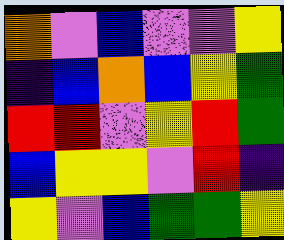[["orange", "violet", "blue", "violet", "violet", "yellow"], ["indigo", "blue", "orange", "blue", "yellow", "green"], ["red", "red", "violet", "yellow", "red", "green"], ["blue", "yellow", "yellow", "violet", "red", "indigo"], ["yellow", "violet", "blue", "green", "green", "yellow"]]